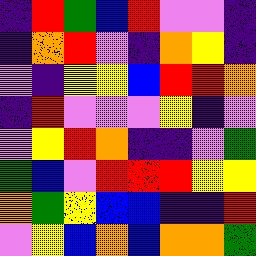[["indigo", "red", "green", "blue", "red", "violet", "violet", "indigo"], ["indigo", "orange", "red", "violet", "indigo", "orange", "yellow", "indigo"], ["violet", "indigo", "yellow", "yellow", "blue", "red", "red", "orange"], ["indigo", "red", "violet", "violet", "violet", "yellow", "indigo", "violet"], ["violet", "yellow", "red", "orange", "indigo", "indigo", "violet", "green"], ["green", "blue", "violet", "red", "red", "red", "yellow", "yellow"], ["orange", "green", "yellow", "blue", "blue", "indigo", "indigo", "red"], ["violet", "yellow", "blue", "orange", "blue", "orange", "orange", "green"]]